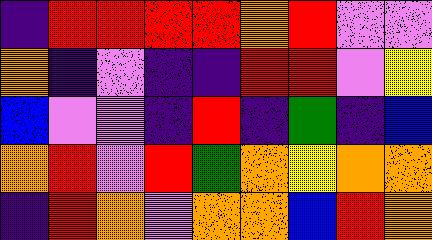[["indigo", "red", "red", "red", "red", "orange", "red", "violet", "violet"], ["orange", "indigo", "violet", "indigo", "indigo", "red", "red", "violet", "yellow"], ["blue", "violet", "violet", "indigo", "red", "indigo", "green", "indigo", "blue"], ["orange", "red", "violet", "red", "green", "orange", "yellow", "orange", "orange"], ["indigo", "red", "orange", "violet", "orange", "orange", "blue", "red", "orange"]]